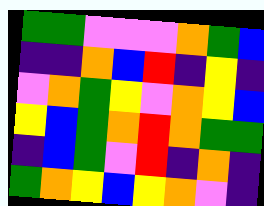[["green", "green", "violet", "violet", "violet", "orange", "green", "blue"], ["indigo", "indigo", "orange", "blue", "red", "indigo", "yellow", "indigo"], ["violet", "orange", "green", "yellow", "violet", "orange", "yellow", "blue"], ["yellow", "blue", "green", "orange", "red", "orange", "green", "green"], ["indigo", "blue", "green", "violet", "red", "indigo", "orange", "indigo"], ["green", "orange", "yellow", "blue", "yellow", "orange", "violet", "indigo"]]